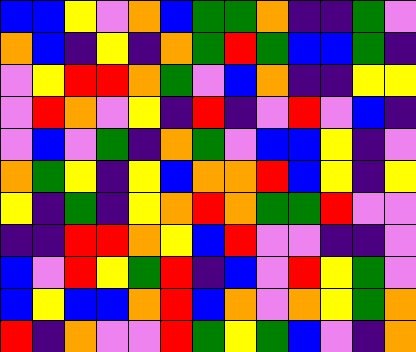[["blue", "blue", "yellow", "violet", "orange", "blue", "green", "green", "orange", "indigo", "indigo", "green", "violet"], ["orange", "blue", "indigo", "yellow", "indigo", "orange", "green", "red", "green", "blue", "blue", "green", "indigo"], ["violet", "yellow", "red", "red", "orange", "green", "violet", "blue", "orange", "indigo", "indigo", "yellow", "yellow"], ["violet", "red", "orange", "violet", "yellow", "indigo", "red", "indigo", "violet", "red", "violet", "blue", "indigo"], ["violet", "blue", "violet", "green", "indigo", "orange", "green", "violet", "blue", "blue", "yellow", "indigo", "violet"], ["orange", "green", "yellow", "indigo", "yellow", "blue", "orange", "orange", "red", "blue", "yellow", "indigo", "yellow"], ["yellow", "indigo", "green", "indigo", "yellow", "orange", "red", "orange", "green", "green", "red", "violet", "violet"], ["indigo", "indigo", "red", "red", "orange", "yellow", "blue", "red", "violet", "violet", "indigo", "indigo", "violet"], ["blue", "violet", "red", "yellow", "green", "red", "indigo", "blue", "violet", "red", "yellow", "green", "violet"], ["blue", "yellow", "blue", "blue", "orange", "red", "blue", "orange", "violet", "orange", "yellow", "green", "orange"], ["red", "indigo", "orange", "violet", "violet", "red", "green", "yellow", "green", "blue", "violet", "indigo", "orange"]]